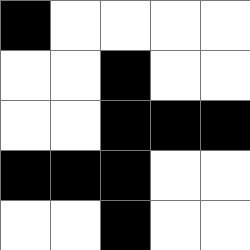[["black", "white", "white", "white", "white"], ["white", "white", "black", "white", "white"], ["white", "white", "black", "black", "black"], ["black", "black", "black", "white", "white"], ["white", "white", "black", "white", "white"]]